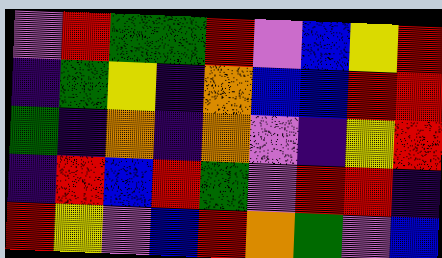[["violet", "red", "green", "green", "red", "violet", "blue", "yellow", "red"], ["indigo", "green", "yellow", "indigo", "orange", "blue", "blue", "red", "red"], ["green", "indigo", "orange", "indigo", "orange", "violet", "indigo", "yellow", "red"], ["indigo", "red", "blue", "red", "green", "violet", "red", "red", "indigo"], ["red", "yellow", "violet", "blue", "red", "orange", "green", "violet", "blue"]]